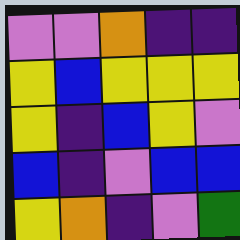[["violet", "violet", "orange", "indigo", "indigo"], ["yellow", "blue", "yellow", "yellow", "yellow"], ["yellow", "indigo", "blue", "yellow", "violet"], ["blue", "indigo", "violet", "blue", "blue"], ["yellow", "orange", "indigo", "violet", "green"]]